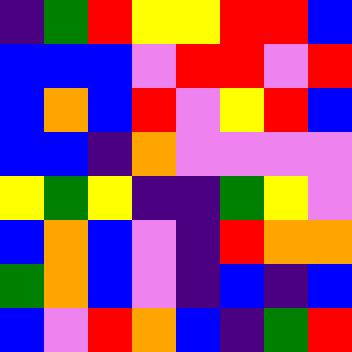[["indigo", "green", "red", "yellow", "yellow", "red", "red", "blue"], ["blue", "blue", "blue", "violet", "red", "red", "violet", "red"], ["blue", "orange", "blue", "red", "violet", "yellow", "red", "blue"], ["blue", "blue", "indigo", "orange", "violet", "violet", "violet", "violet"], ["yellow", "green", "yellow", "indigo", "indigo", "green", "yellow", "violet"], ["blue", "orange", "blue", "violet", "indigo", "red", "orange", "orange"], ["green", "orange", "blue", "violet", "indigo", "blue", "indigo", "blue"], ["blue", "violet", "red", "orange", "blue", "indigo", "green", "red"]]